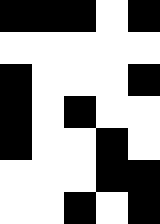[["black", "black", "black", "white", "black"], ["white", "white", "white", "white", "white"], ["black", "white", "white", "white", "black"], ["black", "white", "black", "white", "white"], ["black", "white", "white", "black", "white"], ["white", "white", "white", "black", "black"], ["white", "white", "black", "white", "black"]]